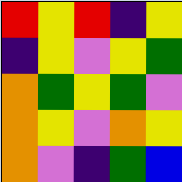[["red", "yellow", "red", "indigo", "yellow"], ["indigo", "yellow", "violet", "yellow", "green"], ["orange", "green", "yellow", "green", "violet"], ["orange", "yellow", "violet", "orange", "yellow"], ["orange", "violet", "indigo", "green", "blue"]]